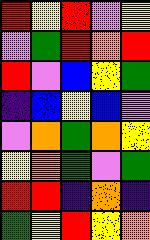[["red", "yellow", "red", "violet", "yellow"], ["violet", "green", "red", "orange", "red"], ["red", "violet", "blue", "yellow", "green"], ["indigo", "blue", "yellow", "blue", "violet"], ["violet", "orange", "green", "orange", "yellow"], ["yellow", "orange", "green", "violet", "green"], ["red", "red", "indigo", "orange", "indigo"], ["green", "yellow", "red", "yellow", "orange"]]